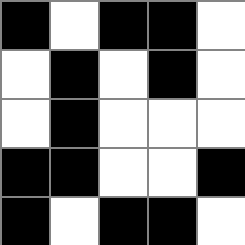[["black", "white", "black", "black", "white"], ["white", "black", "white", "black", "white"], ["white", "black", "white", "white", "white"], ["black", "black", "white", "white", "black"], ["black", "white", "black", "black", "white"]]